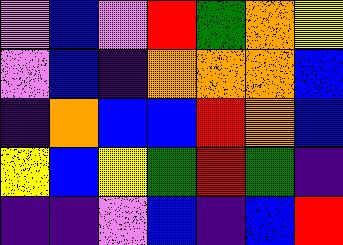[["violet", "blue", "violet", "red", "green", "orange", "yellow"], ["violet", "blue", "indigo", "orange", "orange", "orange", "blue"], ["indigo", "orange", "blue", "blue", "red", "orange", "blue"], ["yellow", "blue", "yellow", "green", "red", "green", "indigo"], ["indigo", "indigo", "violet", "blue", "indigo", "blue", "red"]]